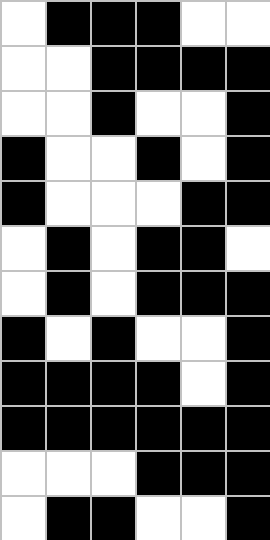[["white", "black", "black", "black", "white", "white"], ["white", "white", "black", "black", "black", "black"], ["white", "white", "black", "white", "white", "black"], ["black", "white", "white", "black", "white", "black"], ["black", "white", "white", "white", "black", "black"], ["white", "black", "white", "black", "black", "white"], ["white", "black", "white", "black", "black", "black"], ["black", "white", "black", "white", "white", "black"], ["black", "black", "black", "black", "white", "black"], ["black", "black", "black", "black", "black", "black"], ["white", "white", "white", "black", "black", "black"], ["white", "black", "black", "white", "white", "black"]]